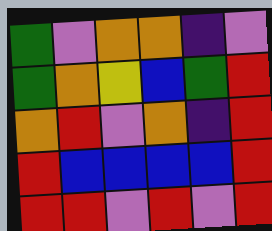[["green", "violet", "orange", "orange", "indigo", "violet"], ["green", "orange", "yellow", "blue", "green", "red"], ["orange", "red", "violet", "orange", "indigo", "red"], ["red", "blue", "blue", "blue", "blue", "red"], ["red", "red", "violet", "red", "violet", "red"]]